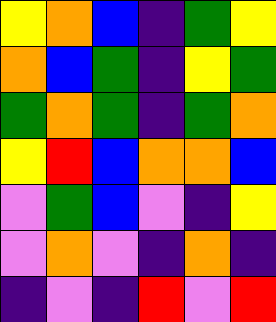[["yellow", "orange", "blue", "indigo", "green", "yellow"], ["orange", "blue", "green", "indigo", "yellow", "green"], ["green", "orange", "green", "indigo", "green", "orange"], ["yellow", "red", "blue", "orange", "orange", "blue"], ["violet", "green", "blue", "violet", "indigo", "yellow"], ["violet", "orange", "violet", "indigo", "orange", "indigo"], ["indigo", "violet", "indigo", "red", "violet", "red"]]